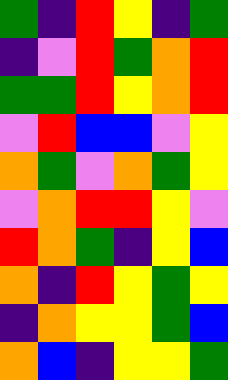[["green", "indigo", "red", "yellow", "indigo", "green"], ["indigo", "violet", "red", "green", "orange", "red"], ["green", "green", "red", "yellow", "orange", "red"], ["violet", "red", "blue", "blue", "violet", "yellow"], ["orange", "green", "violet", "orange", "green", "yellow"], ["violet", "orange", "red", "red", "yellow", "violet"], ["red", "orange", "green", "indigo", "yellow", "blue"], ["orange", "indigo", "red", "yellow", "green", "yellow"], ["indigo", "orange", "yellow", "yellow", "green", "blue"], ["orange", "blue", "indigo", "yellow", "yellow", "green"]]